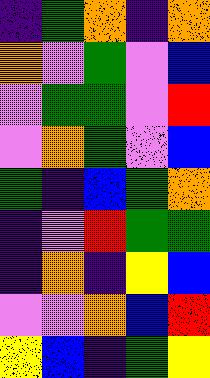[["indigo", "green", "orange", "indigo", "orange"], ["orange", "violet", "green", "violet", "blue"], ["violet", "green", "green", "violet", "red"], ["violet", "orange", "green", "violet", "blue"], ["green", "indigo", "blue", "green", "orange"], ["indigo", "violet", "red", "green", "green"], ["indigo", "orange", "indigo", "yellow", "blue"], ["violet", "violet", "orange", "blue", "red"], ["yellow", "blue", "indigo", "green", "yellow"]]